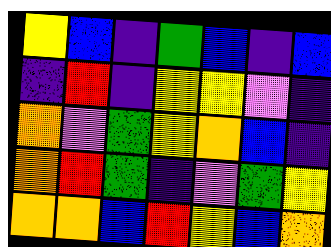[["yellow", "blue", "indigo", "green", "blue", "indigo", "blue"], ["indigo", "red", "indigo", "yellow", "yellow", "violet", "indigo"], ["orange", "violet", "green", "yellow", "orange", "blue", "indigo"], ["orange", "red", "green", "indigo", "violet", "green", "yellow"], ["orange", "orange", "blue", "red", "yellow", "blue", "orange"]]